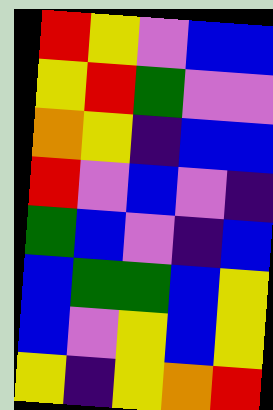[["red", "yellow", "violet", "blue", "blue"], ["yellow", "red", "green", "violet", "violet"], ["orange", "yellow", "indigo", "blue", "blue"], ["red", "violet", "blue", "violet", "indigo"], ["green", "blue", "violet", "indigo", "blue"], ["blue", "green", "green", "blue", "yellow"], ["blue", "violet", "yellow", "blue", "yellow"], ["yellow", "indigo", "yellow", "orange", "red"]]